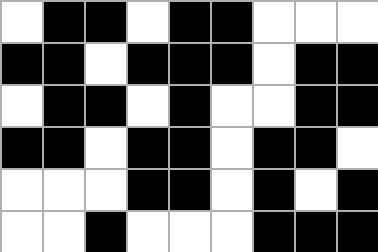[["white", "black", "black", "white", "black", "black", "white", "white", "white"], ["black", "black", "white", "black", "black", "black", "white", "black", "black"], ["white", "black", "black", "white", "black", "white", "white", "black", "black"], ["black", "black", "white", "black", "black", "white", "black", "black", "white"], ["white", "white", "white", "black", "black", "white", "black", "white", "black"], ["white", "white", "black", "white", "white", "white", "black", "black", "black"]]